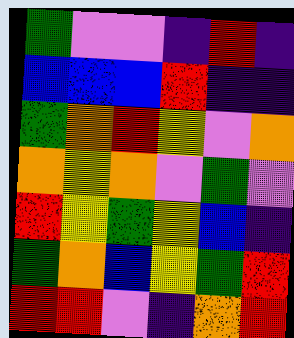[["green", "violet", "violet", "indigo", "red", "indigo"], ["blue", "blue", "blue", "red", "indigo", "indigo"], ["green", "orange", "red", "yellow", "violet", "orange"], ["orange", "yellow", "orange", "violet", "green", "violet"], ["red", "yellow", "green", "yellow", "blue", "indigo"], ["green", "orange", "blue", "yellow", "green", "red"], ["red", "red", "violet", "indigo", "orange", "red"]]